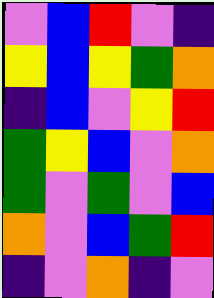[["violet", "blue", "red", "violet", "indigo"], ["yellow", "blue", "yellow", "green", "orange"], ["indigo", "blue", "violet", "yellow", "red"], ["green", "yellow", "blue", "violet", "orange"], ["green", "violet", "green", "violet", "blue"], ["orange", "violet", "blue", "green", "red"], ["indigo", "violet", "orange", "indigo", "violet"]]